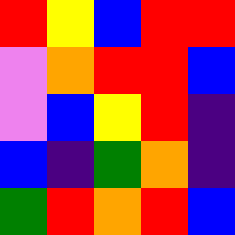[["red", "yellow", "blue", "red", "red"], ["violet", "orange", "red", "red", "blue"], ["violet", "blue", "yellow", "red", "indigo"], ["blue", "indigo", "green", "orange", "indigo"], ["green", "red", "orange", "red", "blue"]]